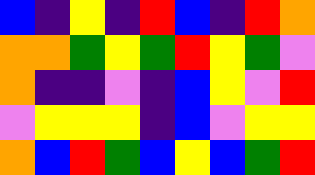[["blue", "indigo", "yellow", "indigo", "red", "blue", "indigo", "red", "orange"], ["orange", "orange", "green", "yellow", "green", "red", "yellow", "green", "violet"], ["orange", "indigo", "indigo", "violet", "indigo", "blue", "yellow", "violet", "red"], ["violet", "yellow", "yellow", "yellow", "indigo", "blue", "violet", "yellow", "yellow"], ["orange", "blue", "red", "green", "blue", "yellow", "blue", "green", "red"]]